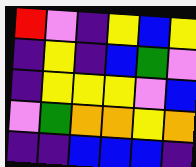[["red", "violet", "indigo", "yellow", "blue", "yellow"], ["indigo", "yellow", "indigo", "blue", "green", "violet"], ["indigo", "yellow", "yellow", "yellow", "violet", "blue"], ["violet", "green", "orange", "orange", "yellow", "orange"], ["indigo", "indigo", "blue", "blue", "blue", "indigo"]]